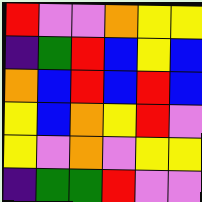[["red", "violet", "violet", "orange", "yellow", "yellow"], ["indigo", "green", "red", "blue", "yellow", "blue"], ["orange", "blue", "red", "blue", "red", "blue"], ["yellow", "blue", "orange", "yellow", "red", "violet"], ["yellow", "violet", "orange", "violet", "yellow", "yellow"], ["indigo", "green", "green", "red", "violet", "violet"]]